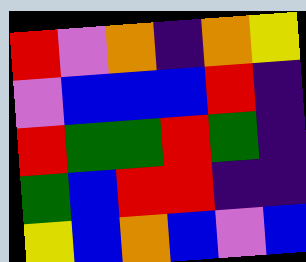[["red", "violet", "orange", "indigo", "orange", "yellow"], ["violet", "blue", "blue", "blue", "red", "indigo"], ["red", "green", "green", "red", "green", "indigo"], ["green", "blue", "red", "red", "indigo", "indigo"], ["yellow", "blue", "orange", "blue", "violet", "blue"]]